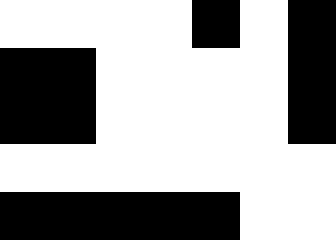[["white", "white", "white", "white", "black", "white", "black"], ["black", "black", "white", "white", "white", "white", "black"], ["black", "black", "white", "white", "white", "white", "black"], ["white", "white", "white", "white", "white", "white", "white"], ["black", "black", "black", "black", "black", "white", "white"]]